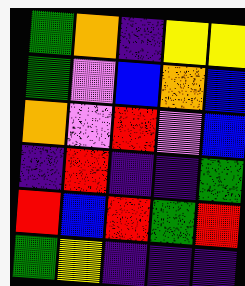[["green", "orange", "indigo", "yellow", "yellow"], ["green", "violet", "blue", "orange", "blue"], ["orange", "violet", "red", "violet", "blue"], ["indigo", "red", "indigo", "indigo", "green"], ["red", "blue", "red", "green", "red"], ["green", "yellow", "indigo", "indigo", "indigo"]]